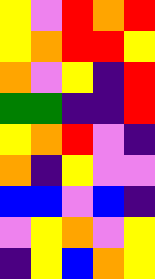[["yellow", "violet", "red", "orange", "red"], ["yellow", "orange", "red", "red", "yellow"], ["orange", "violet", "yellow", "indigo", "red"], ["green", "green", "indigo", "indigo", "red"], ["yellow", "orange", "red", "violet", "indigo"], ["orange", "indigo", "yellow", "violet", "violet"], ["blue", "blue", "violet", "blue", "indigo"], ["violet", "yellow", "orange", "violet", "yellow"], ["indigo", "yellow", "blue", "orange", "yellow"]]